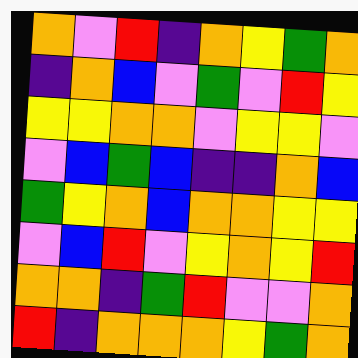[["orange", "violet", "red", "indigo", "orange", "yellow", "green", "orange"], ["indigo", "orange", "blue", "violet", "green", "violet", "red", "yellow"], ["yellow", "yellow", "orange", "orange", "violet", "yellow", "yellow", "violet"], ["violet", "blue", "green", "blue", "indigo", "indigo", "orange", "blue"], ["green", "yellow", "orange", "blue", "orange", "orange", "yellow", "yellow"], ["violet", "blue", "red", "violet", "yellow", "orange", "yellow", "red"], ["orange", "orange", "indigo", "green", "red", "violet", "violet", "orange"], ["red", "indigo", "orange", "orange", "orange", "yellow", "green", "orange"]]